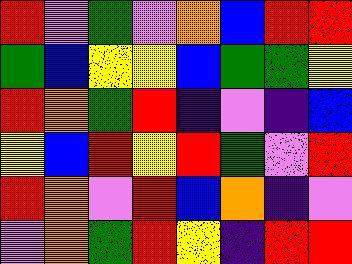[["red", "violet", "green", "violet", "orange", "blue", "red", "red"], ["green", "blue", "yellow", "yellow", "blue", "green", "green", "yellow"], ["red", "orange", "green", "red", "indigo", "violet", "indigo", "blue"], ["yellow", "blue", "red", "yellow", "red", "green", "violet", "red"], ["red", "orange", "violet", "red", "blue", "orange", "indigo", "violet"], ["violet", "orange", "green", "red", "yellow", "indigo", "red", "red"]]